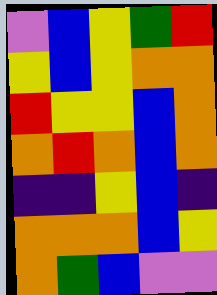[["violet", "blue", "yellow", "green", "red"], ["yellow", "blue", "yellow", "orange", "orange"], ["red", "yellow", "yellow", "blue", "orange"], ["orange", "red", "orange", "blue", "orange"], ["indigo", "indigo", "yellow", "blue", "indigo"], ["orange", "orange", "orange", "blue", "yellow"], ["orange", "green", "blue", "violet", "violet"]]